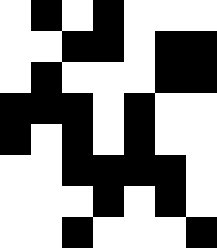[["white", "black", "white", "black", "white", "white", "white"], ["white", "white", "black", "black", "white", "black", "black"], ["white", "black", "white", "white", "white", "black", "black"], ["black", "black", "black", "white", "black", "white", "white"], ["black", "white", "black", "white", "black", "white", "white"], ["white", "white", "black", "black", "black", "black", "white"], ["white", "white", "white", "black", "white", "black", "white"], ["white", "white", "black", "white", "white", "white", "black"]]